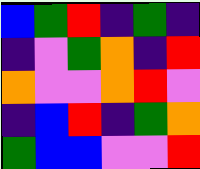[["blue", "green", "red", "indigo", "green", "indigo"], ["indigo", "violet", "green", "orange", "indigo", "red"], ["orange", "violet", "violet", "orange", "red", "violet"], ["indigo", "blue", "red", "indigo", "green", "orange"], ["green", "blue", "blue", "violet", "violet", "red"]]